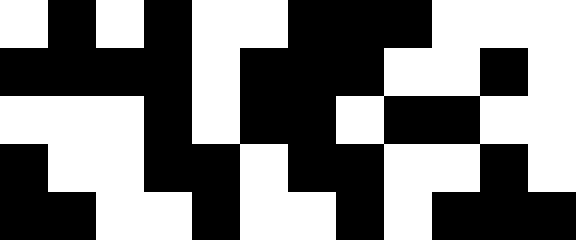[["white", "black", "white", "black", "white", "white", "black", "black", "black", "white", "white", "white"], ["black", "black", "black", "black", "white", "black", "black", "black", "white", "white", "black", "white"], ["white", "white", "white", "black", "white", "black", "black", "white", "black", "black", "white", "white"], ["black", "white", "white", "black", "black", "white", "black", "black", "white", "white", "black", "white"], ["black", "black", "white", "white", "black", "white", "white", "black", "white", "black", "black", "black"]]